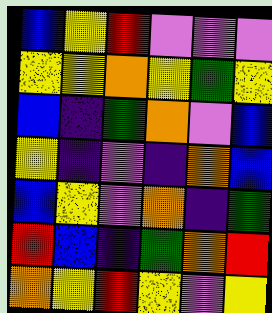[["blue", "yellow", "red", "violet", "violet", "violet"], ["yellow", "yellow", "orange", "yellow", "green", "yellow"], ["blue", "indigo", "green", "orange", "violet", "blue"], ["yellow", "indigo", "violet", "indigo", "orange", "blue"], ["blue", "yellow", "violet", "orange", "indigo", "green"], ["red", "blue", "indigo", "green", "orange", "red"], ["orange", "yellow", "red", "yellow", "violet", "yellow"]]